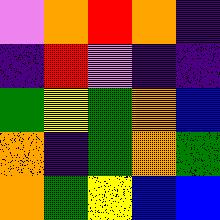[["violet", "orange", "red", "orange", "indigo"], ["indigo", "red", "violet", "indigo", "indigo"], ["green", "yellow", "green", "orange", "blue"], ["orange", "indigo", "green", "orange", "green"], ["orange", "green", "yellow", "blue", "blue"]]